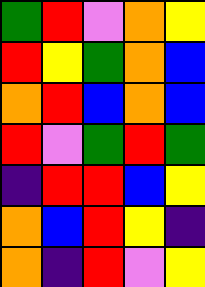[["green", "red", "violet", "orange", "yellow"], ["red", "yellow", "green", "orange", "blue"], ["orange", "red", "blue", "orange", "blue"], ["red", "violet", "green", "red", "green"], ["indigo", "red", "red", "blue", "yellow"], ["orange", "blue", "red", "yellow", "indigo"], ["orange", "indigo", "red", "violet", "yellow"]]